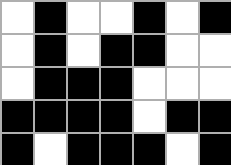[["white", "black", "white", "white", "black", "white", "black"], ["white", "black", "white", "black", "black", "white", "white"], ["white", "black", "black", "black", "white", "white", "white"], ["black", "black", "black", "black", "white", "black", "black"], ["black", "white", "black", "black", "black", "white", "black"]]